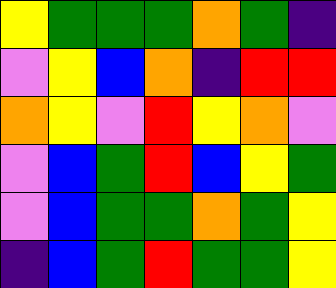[["yellow", "green", "green", "green", "orange", "green", "indigo"], ["violet", "yellow", "blue", "orange", "indigo", "red", "red"], ["orange", "yellow", "violet", "red", "yellow", "orange", "violet"], ["violet", "blue", "green", "red", "blue", "yellow", "green"], ["violet", "blue", "green", "green", "orange", "green", "yellow"], ["indigo", "blue", "green", "red", "green", "green", "yellow"]]